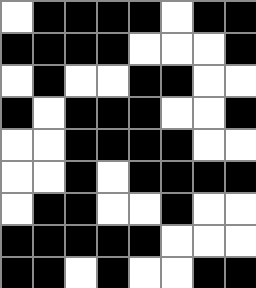[["white", "black", "black", "black", "black", "white", "black", "black"], ["black", "black", "black", "black", "white", "white", "white", "black"], ["white", "black", "white", "white", "black", "black", "white", "white"], ["black", "white", "black", "black", "black", "white", "white", "black"], ["white", "white", "black", "black", "black", "black", "white", "white"], ["white", "white", "black", "white", "black", "black", "black", "black"], ["white", "black", "black", "white", "white", "black", "white", "white"], ["black", "black", "black", "black", "black", "white", "white", "white"], ["black", "black", "white", "black", "white", "white", "black", "black"]]